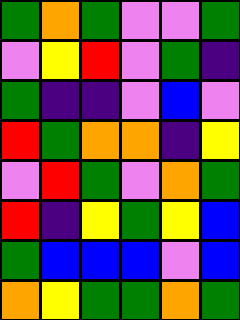[["green", "orange", "green", "violet", "violet", "green"], ["violet", "yellow", "red", "violet", "green", "indigo"], ["green", "indigo", "indigo", "violet", "blue", "violet"], ["red", "green", "orange", "orange", "indigo", "yellow"], ["violet", "red", "green", "violet", "orange", "green"], ["red", "indigo", "yellow", "green", "yellow", "blue"], ["green", "blue", "blue", "blue", "violet", "blue"], ["orange", "yellow", "green", "green", "orange", "green"]]